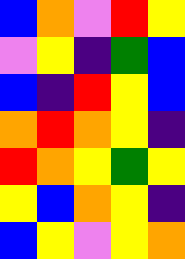[["blue", "orange", "violet", "red", "yellow"], ["violet", "yellow", "indigo", "green", "blue"], ["blue", "indigo", "red", "yellow", "blue"], ["orange", "red", "orange", "yellow", "indigo"], ["red", "orange", "yellow", "green", "yellow"], ["yellow", "blue", "orange", "yellow", "indigo"], ["blue", "yellow", "violet", "yellow", "orange"]]